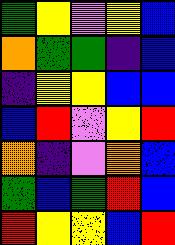[["green", "yellow", "violet", "yellow", "blue"], ["orange", "green", "green", "indigo", "blue"], ["indigo", "yellow", "yellow", "blue", "blue"], ["blue", "red", "violet", "yellow", "red"], ["orange", "indigo", "violet", "orange", "blue"], ["green", "blue", "green", "red", "blue"], ["red", "yellow", "yellow", "blue", "red"]]